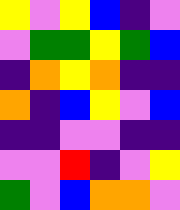[["yellow", "violet", "yellow", "blue", "indigo", "violet"], ["violet", "green", "green", "yellow", "green", "blue"], ["indigo", "orange", "yellow", "orange", "indigo", "indigo"], ["orange", "indigo", "blue", "yellow", "violet", "blue"], ["indigo", "indigo", "violet", "violet", "indigo", "indigo"], ["violet", "violet", "red", "indigo", "violet", "yellow"], ["green", "violet", "blue", "orange", "orange", "violet"]]